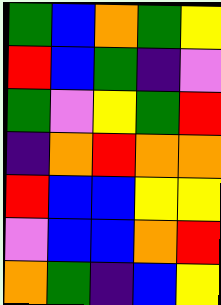[["green", "blue", "orange", "green", "yellow"], ["red", "blue", "green", "indigo", "violet"], ["green", "violet", "yellow", "green", "red"], ["indigo", "orange", "red", "orange", "orange"], ["red", "blue", "blue", "yellow", "yellow"], ["violet", "blue", "blue", "orange", "red"], ["orange", "green", "indigo", "blue", "yellow"]]